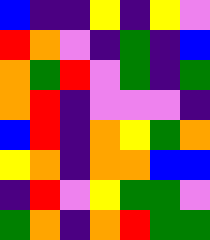[["blue", "indigo", "indigo", "yellow", "indigo", "yellow", "violet"], ["red", "orange", "violet", "indigo", "green", "indigo", "blue"], ["orange", "green", "red", "violet", "green", "indigo", "green"], ["orange", "red", "indigo", "violet", "violet", "violet", "indigo"], ["blue", "red", "indigo", "orange", "yellow", "green", "orange"], ["yellow", "orange", "indigo", "orange", "orange", "blue", "blue"], ["indigo", "red", "violet", "yellow", "green", "green", "violet"], ["green", "orange", "indigo", "orange", "red", "green", "green"]]